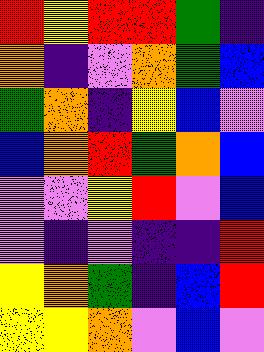[["red", "yellow", "red", "red", "green", "indigo"], ["orange", "indigo", "violet", "orange", "green", "blue"], ["green", "orange", "indigo", "yellow", "blue", "violet"], ["blue", "orange", "red", "green", "orange", "blue"], ["violet", "violet", "yellow", "red", "violet", "blue"], ["violet", "indigo", "violet", "indigo", "indigo", "red"], ["yellow", "orange", "green", "indigo", "blue", "red"], ["yellow", "yellow", "orange", "violet", "blue", "violet"]]